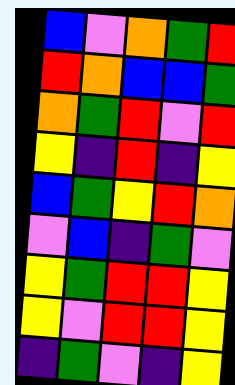[["blue", "violet", "orange", "green", "red"], ["red", "orange", "blue", "blue", "green"], ["orange", "green", "red", "violet", "red"], ["yellow", "indigo", "red", "indigo", "yellow"], ["blue", "green", "yellow", "red", "orange"], ["violet", "blue", "indigo", "green", "violet"], ["yellow", "green", "red", "red", "yellow"], ["yellow", "violet", "red", "red", "yellow"], ["indigo", "green", "violet", "indigo", "yellow"]]